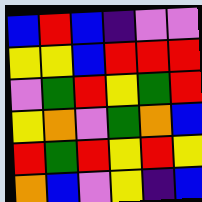[["blue", "red", "blue", "indigo", "violet", "violet"], ["yellow", "yellow", "blue", "red", "red", "red"], ["violet", "green", "red", "yellow", "green", "red"], ["yellow", "orange", "violet", "green", "orange", "blue"], ["red", "green", "red", "yellow", "red", "yellow"], ["orange", "blue", "violet", "yellow", "indigo", "blue"]]